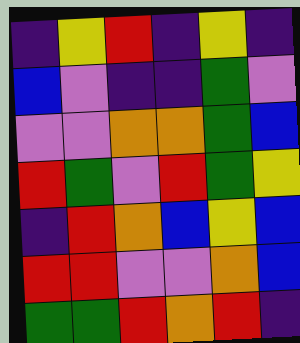[["indigo", "yellow", "red", "indigo", "yellow", "indigo"], ["blue", "violet", "indigo", "indigo", "green", "violet"], ["violet", "violet", "orange", "orange", "green", "blue"], ["red", "green", "violet", "red", "green", "yellow"], ["indigo", "red", "orange", "blue", "yellow", "blue"], ["red", "red", "violet", "violet", "orange", "blue"], ["green", "green", "red", "orange", "red", "indigo"]]